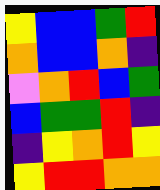[["yellow", "blue", "blue", "green", "red"], ["orange", "blue", "blue", "orange", "indigo"], ["violet", "orange", "red", "blue", "green"], ["blue", "green", "green", "red", "indigo"], ["indigo", "yellow", "orange", "red", "yellow"], ["yellow", "red", "red", "orange", "orange"]]